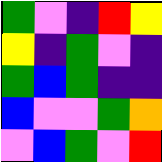[["green", "violet", "indigo", "red", "yellow"], ["yellow", "indigo", "green", "violet", "indigo"], ["green", "blue", "green", "indigo", "indigo"], ["blue", "violet", "violet", "green", "orange"], ["violet", "blue", "green", "violet", "red"]]